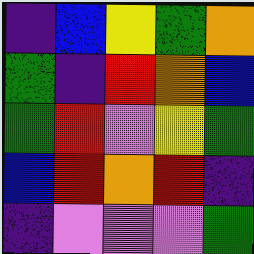[["indigo", "blue", "yellow", "green", "orange"], ["green", "indigo", "red", "orange", "blue"], ["green", "red", "violet", "yellow", "green"], ["blue", "red", "orange", "red", "indigo"], ["indigo", "violet", "violet", "violet", "green"]]